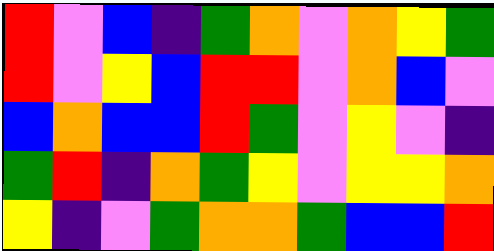[["red", "violet", "blue", "indigo", "green", "orange", "violet", "orange", "yellow", "green"], ["red", "violet", "yellow", "blue", "red", "red", "violet", "orange", "blue", "violet"], ["blue", "orange", "blue", "blue", "red", "green", "violet", "yellow", "violet", "indigo"], ["green", "red", "indigo", "orange", "green", "yellow", "violet", "yellow", "yellow", "orange"], ["yellow", "indigo", "violet", "green", "orange", "orange", "green", "blue", "blue", "red"]]